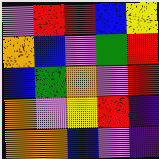[["violet", "red", "red", "blue", "yellow"], ["orange", "blue", "violet", "green", "red"], ["blue", "green", "orange", "violet", "red"], ["orange", "violet", "yellow", "red", "indigo"], ["orange", "orange", "blue", "violet", "indigo"]]